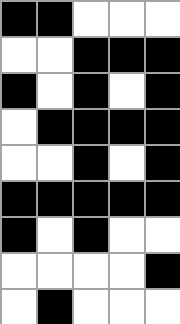[["black", "black", "white", "white", "white"], ["white", "white", "black", "black", "black"], ["black", "white", "black", "white", "black"], ["white", "black", "black", "black", "black"], ["white", "white", "black", "white", "black"], ["black", "black", "black", "black", "black"], ["black", "white", "black", "white", "white"], ["white", "white", "white", "white", "black"], ["white", "black", "white", "white", "white"]]